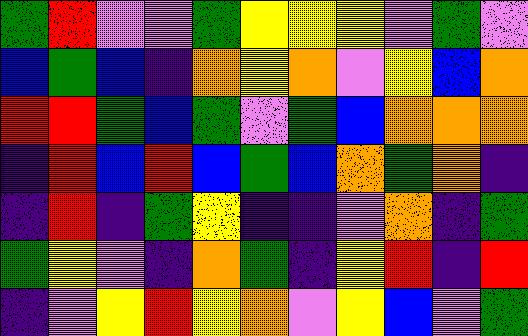[["green", "red", "violet", "violet", "green", "yellow", "yellow", "yellow", "violet", "green", "violet"], ["blue", "green", "blue", "indigo", "orange", "yellow", "orange", "violet", "yellow", "blue", "orange"], ["red", "red", "green", "blue", "green", "violet", "green", "blue", "orange", "orange", "orange"], ["indigo", "red", "blue", "red", "blue", "green", "blue", "orange", "green", "orange", "indigo"], ["indigo", "red", "indigo", "green", "yellow", "indigo", "indigo", "violet", "orange", "indigo", "green"], ["green", "yellow", "violet", "indigo", "orange", "green", "indigo", "yellow", "red", "indigo", "red"], ["indigo", "violet", "yellow", "red", "yellow", "orange", "violet", "yellow", "blue", "violet", "green"]]